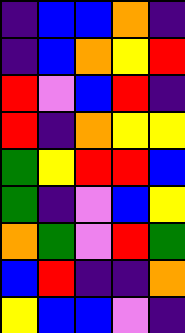[["indigo", "blue", "blue", "orange", "indigo"], ["indigo", "blue", "orange", "yellow", "red"], ["red", "violet", "blue", "red", "indigo"], ["red", "indigo", "orange", "yellow", "yellow"], ["green", "yellow", "red", "red", "blue"], ["green", "indigo", "violet", "blue", "yellow"], ["orange", "green", "violet", "red", "green"], ["blue", "red", "indigo", "indigo", "orange"], ["yellow", "blue", "blue", "violet", "indigo"]]